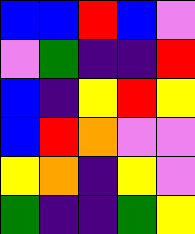[["blue", "blue", "red", "blue", "violet"], ["violet", "green", "indigo", "indigo", "red"], ["blue", "indigo", "yellow", "red", "yellow"], ["blue", "red", "orange", "violet", "violet"], ["yellow", "orange", "indigo", "yellow", "violet"], ["green", "indigo", "indigo", "green", "yellow"]]